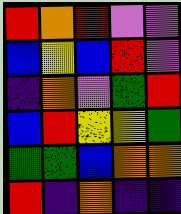[["red", "orange", "red", "violet", "violet"], ["blue", "yellow", "blue", "red", "violet"], ["indigo", "orange", "violet", "green", "red"], ["blue", "red", "yellow", "yellow", "green"], ["green", "green", "blue", "orange", "orange"], ["red", "indigo", "orange", "indigo", "indigo"]]